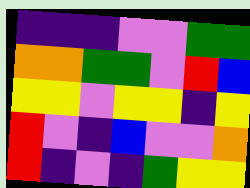[["indigo", "indigo", "indigo", "violet", "violet", "green", "green"], ["orange", "orange", "green", "green", "violet", "red", "blue"], ["yellow", "yellow", "violet", "yellow", "yellow", "indigo", "yellow"], ["red", "violet", "indigo", "blue", "violet", "violet", "orange"], ["red", "indigo", "violet", "indigo", "green", "yellow", "yellow"]]